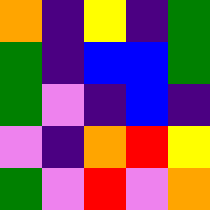[["orange", "indigo", "yellow", "indigo", "green"], ["green", "indigo", "blue", "blue", "green"], ["green", "violet", "indigo", "blue", "indigo"], ["violet", "indigo", "orange", "red", "yellow"], ["green", "violet", "red", "violet", "orange"]]